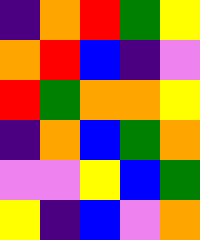[["indigo", "orange", "red", "green", "yellow"], ["orange", "red", "blue", "indigo", "violet"], ["red", "green", "orange", "orange", "yellow"], ["indigo", "orange", "blue", "green", "orange"], ["violet", "violet", "yellow", "blue", "green"], ["yellow", "indigo", "blue", "violet", "orange"]]